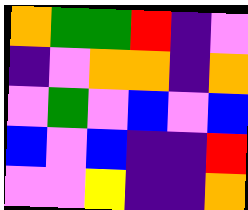[["orange", "green", "green", "red", "indigo", "violet"], ["indigo", "violet", "orange", "orange", "indigo", "orange"], ["violet", "green", "violet", "blue", "violet", "blue"], ["blue", "violet", "blue", "indigo", "indigo", "red"], ["violet", "violet", "yellow", "indigo", "indigo", "orange"]]